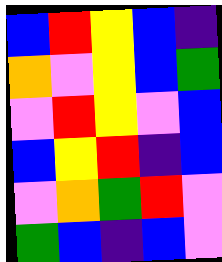[["blue", "red", "yellow", "blue", "indigo"], ["orange", "violet", "yellow", "blue", "green"], ["violet", "red", "yellow", "violet", "blue"], ["blue", "yellow", "red", "indigo", "blue"], ["violet", "orange", "green", "red", "violet"], ["green", "blue", "indigo", "blue", "violet"]]